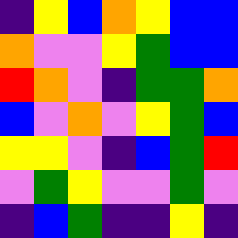[["indigo", "yellow", "blue", "orange", "yellow", "blue", "blue"], ["orange", "violet", "violet", "yellow", "green", "blue", "blue"], ["red", "orange", "violet", "indigo", "green", "green", "orange"], ["blue", "violet", "orange", "violet", "yellow", "green", "blue"], ["yellow", "yellow", "violet", "indigo", "blue", "green", "red"], ["violet", "green", "yellow", "violet", "violet", "green", "violet"], ["indigo", "blue", "green", "indigo", "indigo", "yellow", "indigo"]]